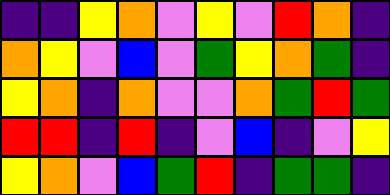[["indigo", "indigo", "yellow", "orange", "violet", "yellow", "violet", "red", "orange", "indigo"], ["orange", "yellow", "violet", "blue", "violet", "green", "yellow", "orange", "green", "indigo"], ["yellow", "orange", "indigo", "orange", "violet", "violet", "orange", "green", "red", "green"], ["red", "red", "indigo", "red", "indigo", "violet", "blue", "indigo", "violet", "yellow"], ["yellow", "orange", "violet", "blue", "green", "red", "indigo", "green", "green", "indigo"]]